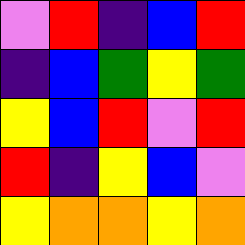[["violet", "red", "indigo", "blue", "red"], ["indigo", "blue", "green", "yellow", "green"], ["yellow", "blue", "red", "violet", "red"], ["red", "indigo", "yellow", "blue", "violet"], ["yellow", "orange", "orange", "yellow", "orange"]]